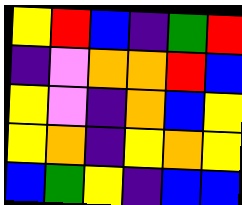[["yellow", "red", "blue", "indigo", "green", "red"], ["indigo", "violet", "orange", "orange", "red", "blue"], ["yellow", "violet", "indigo", "orange", "blue", "yellow"], ["yellow", "orange", "indigo", "yellow", "orange", "yellow"], ["blue", "green", "yellow", "indigo", "blue", "blue"]]